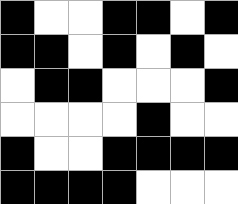[["black", "white", "white", "black", "black", "white", "black"], ["black", "black", "white", "black", "white", "black", "white"], ["white", "black", "black", "white", "white", "white", "black"], ["white", "white", "white", "white", "black", "white", "white"], ["black", "white", "white", "black", "black", "black", "black"], ["black", "black", "black", "black", "white", "white", "white"]]